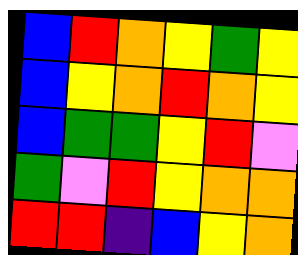[["blue", "red", "orange", "yellow", "green", "yellow"], ["blue", "yellow", "orange", "red", "orange", "yellow"], ["blue", "green", "green", "yellow", "red", "violet"], ["green", "violet", "red", "yellow", "orange", "orange"], ["red", "red", "indigo", "blue", "yellow", "orange"]]